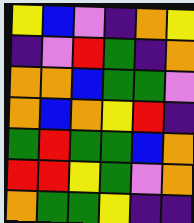[["yellow", "blue", "violet", "indigo", "orange", "yellow"], ["indigo", "violet", "red", "green", "indigo", "orange"], ["orange", "orange", "blue", "green", "green", "violet"], ["orange", "blue", "orange", "yellow", "red", "indigo"], ["green", "red", "green", "green", "blue", "orange"], ["red", "red", "yellow", "green", "violet", "orange"], ["orange", "green", "green", "yellow", "indigo", "indigo"]]